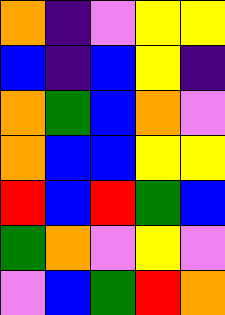[["orange", "indigo", "violet", "yellow", "yellow"], ["blue", "indigo", "blue", "yellow", "indigo"], ["orange", "green", "blue", "orange", "violet"], ["orange", "blue", "blue", "yellow", "yellow"], ["red", "blue", "red", "green", "blue"], ["green", "orange", "violet", "yellow", "violet"], ["violet", "blue", "green", "red", "orange"]]